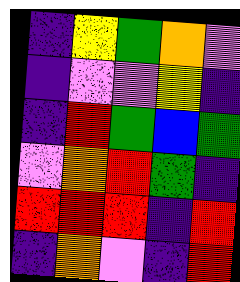[["indigo", "yellow", "green", "orange", "violet"], ["indigo", "violet", "violet", "yellow", "indigo"], ["indigo", "red", "green", "blue", "green"], ["violet", "orange", "red", "green", "indigo"], ["red", "red", "red", "indigo", "red"], ["indigo", "orange", "violet", "indigo", "red"]]